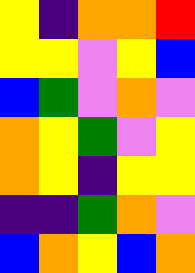[["yellow", "indigo", "orange", "orange", "red"], ["yellow", "yellow", "violet", "yellow", "blue"], ["blue", "green", "violet", "orange", "violet"], ["orange", "yellow", "green", "violet", "yellow"], ["orange", "yellow", "indigo", "yellow", "yellow"], ["indigo", "indigo", "green", "orange", "violet"], ["blue", "orange", "yellow", "blue", "orange"]]